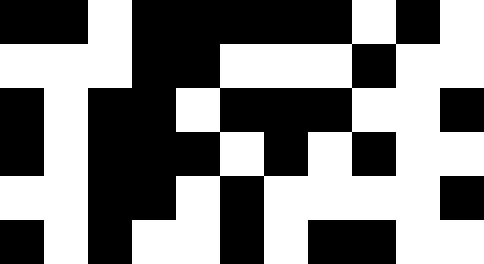[["black", "black", "white", "black", "black", "black", "black", "black", "white", "black", "white"], ["white", "white", "white", "black", "black", "white", "white", "white", "black", "white", "white"], ["black", "white", "black", "black", "white", "black", "black", "black", "white", "white", "black"], ["black", "white", "black", "black", "black", "white", "black", "white", "black", "white", "white"], ["white", "white", "black", "black", "white", "black", "white", "white", "white", "white", "black"], ["black", "white", "black", "white", "white", "black", "white", "black", "black", "white", "white"]]